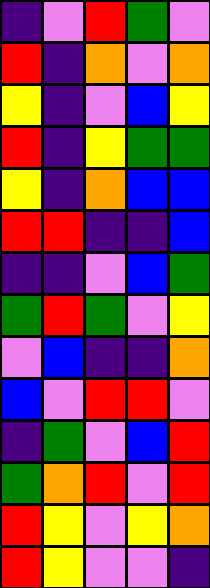[["indigo", "violet", "red", "green", "violet"], ["red", "indigo", "orange", "violet", "orange"], ["yellow", "indigo", "violet", "blue", "yellow"], ["red", "indigo", "yellow", "green", "green"], ["yellow", "indigo", "orange", "blue", "blue"], ["red", "red", "indigo", "indigo", "blue"], ["indigo", "indigo", "violet", "blue", "green"], ["green", "red", "green", "violet", "yellow"], ["violet", "blue", "indigo", "indigo", "orange"], ["blue", "violet", "red", "red", "violet"], ["indigo", "green", "violet", "blue", "red"], ["green", "orange", "red", "violet", "red"], ["red", "yellow", "violet", "yellow", "orange"], ["red", "yellow", "violet", "violet", "indigo"]]